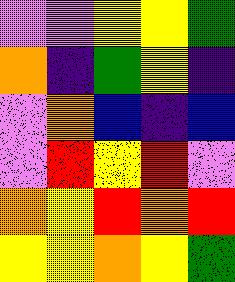[["violet", "violet", "yellow", "yellow", "green"], ["orange", "indigo", "green", "yellow", "indigo"], ["violet", "orange", "blue", "indigo", "blue"], ["violet", "red", "yellow", "red", "violet"], ["orange", "yellow", "red", "orange", "red"], ["yellow", "yellow", "orange", "yellow", "green"]]